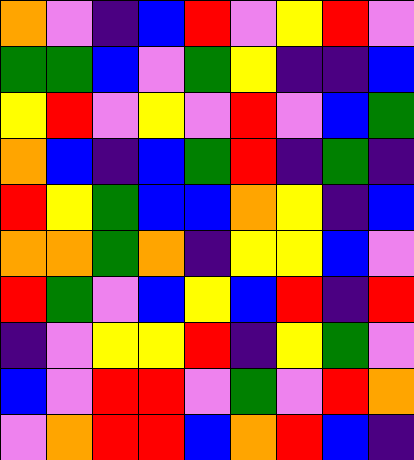[["orange", "violet", "indigo", "blue", "red", "violet", "yellow", "red", "violet"], ["green", "green", "blue", "violet", "green", "yellow", "indigo", "indigo", "blue"], ["yellow", "red", "violet", "yellow", "violet", "red", "violet", "blue", "green"], ["orange", "blue", "indigo", "blue", "green", "red", "indigo", "green", "indigo"], ["red", "yellow", "green", "blue", "blue", "orange", "yellow", "indigo", "blue"], ["orange", "orange", "green", "orange", "indigo", "yellow", "yellow", "blue", "violet"], ["red", "green", "violet", "blue", "yellow", "blue", "red", "indigo", "red"], ["indigo", "violet", "yellow", "yellow", "red", "indigo", "yellow", "green", "violet"], ["blue", "violet", "red", "red", "violet", "green", "violet", "red", "orange"], ["violet", "orange", "red", "red", "blue", "orange", "red", "blue", "indigo"]]